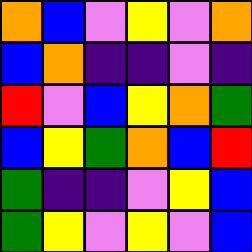[["orange", "blue", "violet", "yellow", "violet", "orange"], ["blue", "orange", "indigo", "indigo", "violet", "indigo"], ["red", "violet", "blue", "yellow", "orange", "green"], ["blue", "yellow", "green", "orange", "blue", "red"], ["green", "indigo", "indigo", "violet", "yellow", "blue"], ["green", "yellow", "violet", "yellow", "violet", "blue"]]